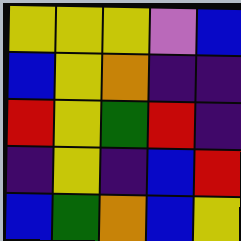[["yellow", "yellow", "yellow", "violet", "blue"], ["blue", "yellow", "orange", "indigo", "indigo"], ["red", "yellow", "green", "red", "indigo"], ["indigo", "yellow", "indigo", "blue", "red"], ["blue", "green", "orange", "blue", "yellow"]]